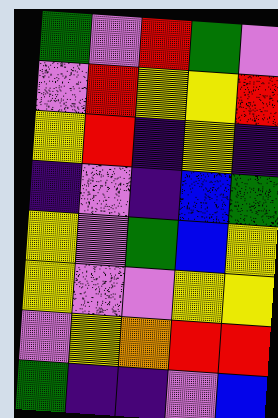[["green", "violet", "red", "green", "violet"], ["violet", "red", "yellow", "yellow", "red"], ["yellow", "red", "indigo", "yellow", "indigo"], ["indigo", "violet", "indigo", "blue", "green"], ["yellow", "violet", "green", "blue", "yellow"], ["yellow", "violet", "violet", "yellow", "yellow"], ["violet", "yellow", "orange", "red", "red"], ["green", "indigo", "indigo", "violet", "blue"]]